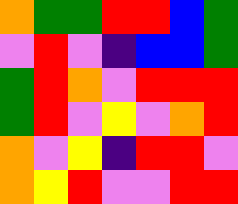[["orange", "green", "green", "red", "red", "blue", "green"], ["violet", "red", "violet", "indigo", "blue", "blue", "green"], ["green", "red", "orange", "violet", "red", "red", "red"], ["green", "red", "violet", "yellow", "violet", "orange", "red"], ["orange", "violet", "yellow", "indigo", "red", "red", "violet"], ["orange", "yellow", "red", "violet", "violet", "red", "red"]]